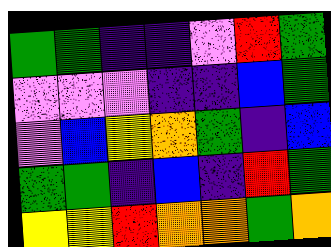[["green", "green", "indigo", "indigo", "violet", "red", "green"], ["violet", "violet", "violet", "indigo", "indigo", "blue", "green"], ["violet", "blue", "yellow", "orange", "green", "indigo", "blue"], ["green", "green", "indigo", "blue", "indigo", "red", "green"], ["yellow", "yellow", "red", "orange", "orange", "green", "orange"]]